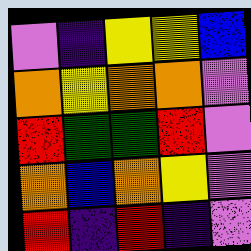[["violet", "indigo", "yellow", "yellow", "blue"], ["orange", "yellow", "orange", "orange", "violet"], ["red", "green", "green", "red", "violet"], ["orange", "blue", "orange", "yellow", "violet"], ["red", "indigo", "red", "indigo", "violet"]]